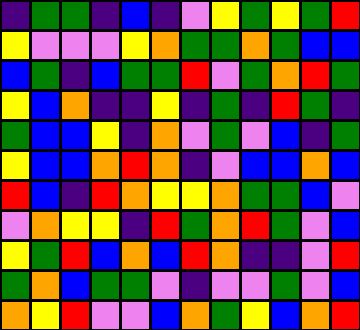[["indigo", "green", "green", "indigo", "blue", "indigo", "violet", "yellow", "green", "yellow", "green", "red"], ["yellow", "violet", "violet", "violet", "yellow", "orange", "green", "green", "orange", "green", "blue", "blue"], ["blue", "green", "indigo", "blue", "green", "green", "red", "violet", "green", "orange", "red", "green"], ["yellow", "blue", "orange", "indigo", "indigo", "yellow", "indigo", "green", "indigo", "red", "green", "indigo"], ["green", "blue", "blue", "yellow", "indigo", "orange", "violet", "green", "violet", "blue", "indigo", "green"], ["yellow", "blue", "blue", "orange", "red", "orange", "indigo", "violet", "blue", "blue", "orange", "blue"], ["red", "blue", "indigo", "red", "orange", "yellow", "yellow", "orange", "green", "green", "blue", "violet"], ["violet", "orange", "yellow", "yellow", "indigo", "red", "green", "orange", "red", "green", "violet", "blue"], ["yellow", "green", "red", "blue", "orange", "blue", "red", "orange", "indigo", "indigo", "violet", "red"], ["green", "orange", "blue", "green", "green", "violet", "indigo", "violet", "violet", "green", "violet", "blue"], ["orange", "yellow", "red", "violet", "violet", "blue", "orange", "green", "yellow", "blue", "orange", "red"]]